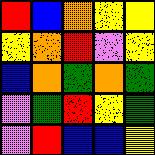[["red", "blue", "orange", "yellow", "yellow"], ["yellow", "orange", "red", "violet", "yellow"], ["blue", "orange", "green", "orange", "green"], ["violet", "green", "red", "yellow", "green"], ["violet", "red", "blue", "blue", "yellow"]]